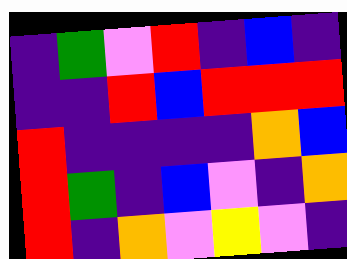[["indigo", "green", "violet", "red", "indigo", "blue", "indigo"], ["indigo", "indigo", "red", "blue", "red", "red", "red"], ["red", "indigo", "indigo", "indigo", "indigo", "orange", "blue"], ["red", "green", "indigo", "blue", "violet", "indigo", "orange"], ["red", "indigo", "orange", "violet", "yellow", "violet", "indigo"]]